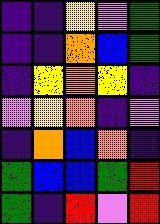[["indigo", "indigo", "yellow", "violet", "green"], ["indigo", "indigo", "orange", "blue", "green"], ["indigo", "yellow", "orange", "yellow", "indigo"], ["violet", "yellow", "orange", "indigo", "violet"], ["indigo", "orange", "blue", "orange", "indigo"], ["green", "blue", "blue", "green", "red"], ["green", "indigo", "red", "violet", "red"]]